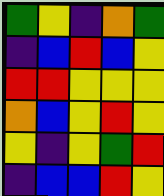[["green", "yellow", "indigo", "orange", "green"], ["indigo", "blue", "red", "blue", "yellow"], ["red", "red", "yellow", "yellow", "yellow"], ["orange", "blue", "yellow", "red", "yellow"], ["yellow", "indigo", "yellow", "green", "red"], ["indigo", "blue", "blue", "red", "yellow"]]